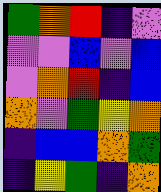[["green", "orange", "red", "indigo", "violet"], ["violet", "violet", "blue", "violet", "blue"], ["violet", "orange", "red", "indigo", "blue"], ["orange", "violet", "green", "yellow", "orange"], ["indigo", "blue", "blue", "orange", "green"], ["indigo", "yellow", "green", "indigo", "orange"]]